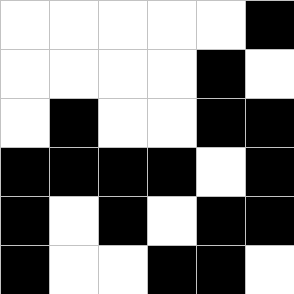[["white", "white", "white", "white", "white", "black"], ["white", "white", "white", "white", "black", "white"], ["white", "black", "white", "white", "black", "black"], ["black", "black", "black", "black", "white", "black"], ["black", "white", "black", "white", "black", "black"], ["black", "white", "white", "black", "black", "white"]]